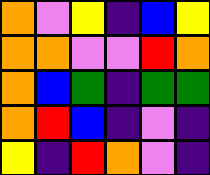[["orange", "violet", "yellow", "indigo", "blue", "yellow"], ["orange", "orange", "violet", "violet", "red", "orange"], ["orange", "blue", "green", "indigo", "green", "green"], ["orange", "red", "blue", "indigo", "violet", "indigo"], ["yellow", "indigo", "red", "orange", "violet", "indigo"]]